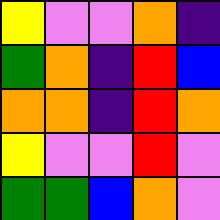[["yellow", "violet", "violet", "orange", "indigo"], ["green", "orange", "indigo", "red", "blue"], ["orange", "orange", "indigo", "red", "orange"], ["yellow", "violet", "violet", "red", "violet"], ["green", "green", "blue", "orange", "violet"]]